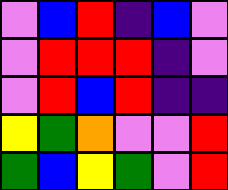[["violet", "blue", "red", "indigo", "blue", "violet"], ["violet", "red", "red", "red", "indigo", "violet"], ["violet", "red", "blue", "red", "indigo", "indigo"], ["yellow", "green", "orange", "violet", "violet", "red"], ["green", "blue", "yellow", "green", "violet", "red"]]